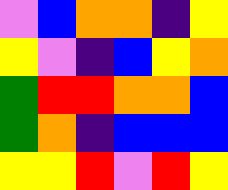[["violet", "blue", "orange", "orange", "indigo", "yellow"], ["yellow", "violet", "indigo", "blue", "yellow", "orange"], ["green", "red", "red", "orange", "orange", "blue"], ["green", "orange", "indigo", "blue", "blue", "blue"], ["yellow", "yellow", "red", "violet", "red", "yellow"]]